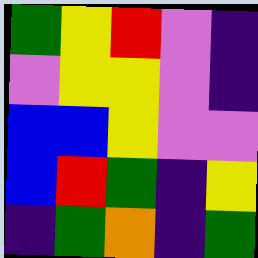[["green", "yellow", "red", "violet", "indigo"], ["violet", "yellow", "yellow", "violet", "indigo"], ["blue", "blue", "yellow", "violet", "violet"], ["blue", "red", "green", "indigo", "yellow"], ["indigo", "green", "orange", "indigo", "green"]]